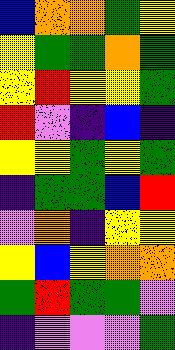[["blue", "orange", "orange", "green", "yellow"], ["yellow", "green", "green", "orange", "green"], ["yellow", "red", "yellow", "yellow", "green"], ["red", "violet", "indigo", "blue", "indigo"], ["yellow", "yellow", "green", "yellow", "green"], ["indigo", "green", "green", "blue", "red"], ["violet", "orange", "indigo", "yellow", "yellow"], ["yellow", "blue", "yellow", "orange", "orange"], ["green", "red", "green", "green", "violet"], ["indigo", "violet", "violet", "violet", "green"]]